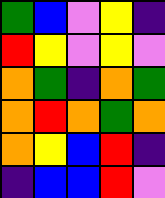[["green", "blue", "violet", "yellow", "indigo"], ["red", "yellow", "violet", "yellow", "violet"], ["orange", "green", "indigo", "orange", "green"], ["orange", "red", "orange", "green", "orange"], ["orange", "yellow", "blue", "red", "indigo"], ["indigo", "blue", "blue", "red", "violet"]]